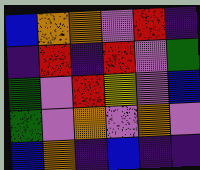[["blue", "orange", "orange", "violet", "red", "indigo"], ["indigo", "red", "indigo", "red", "violet", "green"], ["green", "violet", "red", "yellow", "violet", "blue"], ["green", "violet", "orange", "violet", "orange", "violet"], ["blue", "orange", "indigo", "blue", "indigo", "indigo"]]